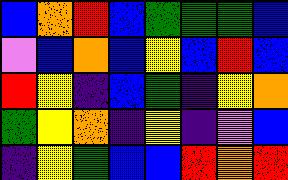[["blue", "orange", "red", "blue", "green", "green", "green", "blue"], ["violet", "blue", "orange", "blue", "yellow", "blue", "red", "blue"], ["red", "yellow", "indigo", "blue", "green", "indigo", "yellow", "orange"], ["green", "yellow", "orange", "indigo", "yellow", "indigo", "violet", "blue"], ["indigo", "yellow", "green", "blue", "blue", "red", "orange", "red"]]